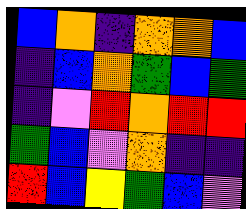[["blue", "orange", "indigo", "orange", "orange", "blue"], ["indigo", "blue", "orange", "green", "blue", "green"], ["indigo", "violet", "red", "orange", "red", "red"], ["green", "blue", "violet", "orange", "indigo", "indigo"], ["red", "blue", "yellow", "green", "blue", "violet"]]